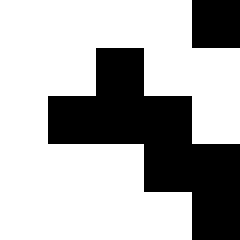[["white", "white", "white", "white", "black"], ["white", "white", "black", "white", "white"], ["white", "black", "black", "black", "white"], ["white", "white", "white", "black", "black"], ["white", "white", "white", "white", "black"]]